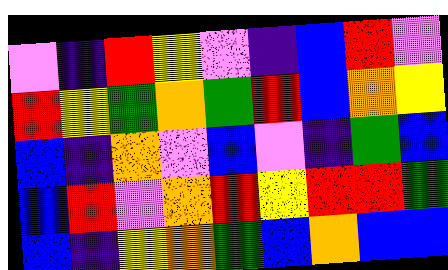[["violet", "indigo", "red", "yellow", "violet", "indigo", "blue", "red", "violet"], ["red", "yellow", "green", "orange", "green", "red", "blue", "orange", "yellow"], ["blue", "indigo", "orange", "violet", "blue", "violet", "indigo", "green", "blue"], ["blue", "red", "violet", "orange", "red", "yellow", "red", "red", "green"], ["blue", "indigo", "yellow", "orange", "green", "blue", "orange", "blue", "blue"]]